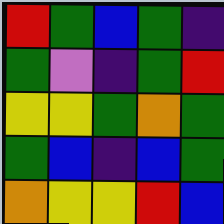[["red", "green", "blue", "green", "indigo"], ["green", "violet", "indigo", "green", "red"], ["yellow", "yellow", "green", "orange", "green"], ["green", "blue", "indigo", "blue", "green"], ["orange", "yellow", "yellow", "red", "blue"]]